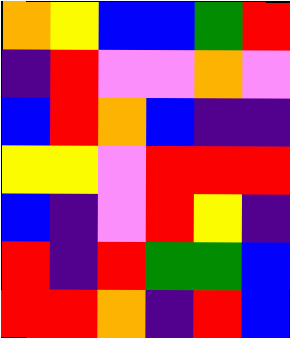[["orange", "yellow", "blue", "blue", "green", "red"], ["indigo", "red", "violet", "violet", "orange", "violet"], ["blue", "red", "orange", "blue", "indigo", "indigo"], ["yellow", "yellow", "violet", "red", "red", "red"], ["blue", "indigo", "violet", "red", "yellow", "indigo"], ["red", "indigo", "red", "green", "green", "blue"], ["red", "red", "orange", "indigo", "red", "blue"]]